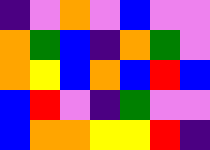[["indigo", "violet", "orange", "violet", "blue", "violet", "violet"], ["orange", "green", "blue", "indigo", "orange", "green", "violet"], ["orange", "yellow", "blue", "orange", "blue", "red", "blue"], ["blue", "red", "violet", "indigo", "green", "violet", "violet"], ["blue", "orange", "orange", "yellow", "yellow", "red", "indigo"]]